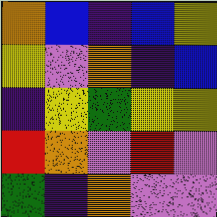[["orange", "blue", "indigo", "blue", "yellow"], ["yellow", "violet", "orange", "indigo", "blue"], ["indigo", "yellow", "green", "yellow", "yellow"], ["red", "orange", "violet", "red", "violet"], ["green", "indigo", "orange", "violet", "violet"]]